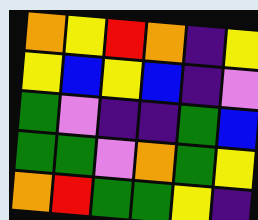[["orange", "yellow", "red", "orange", "indigo", "yellow"], ["yellow", "blue", "yellow", "blue", "indigo", "violet"], ["green", "violet", "indigo", "indigo", "green", "blue"], ["green", "green", "violet", "orange", "green", "yellow"], ["orange", "red", "green", "green", "yellow", "indigo"]]